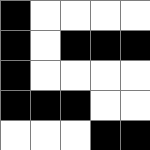[["black", "white", "white", "white", "white"], ["black", "white", "black", "black", "black"], ["black", "white", "white", "white", "white"], ["black", "black", "black", "white", "white"], ["white", "white", "white", "black", "black"]]